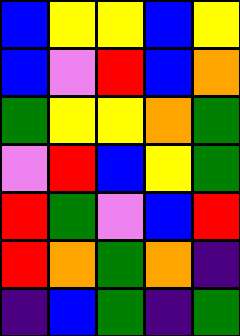[["blue", "yellow", "yellow", "blue", "yellow"], ["blue", "violet", "red", "blue", "orange"], ["green", "yellow", "yellow", "orange", "green"], ["violet", "red", "blue", "yellow", "green"], ["red", "green", "violet", "blue", "red"], ["red", "orange", "green", "orange", "indigo"], ["indigo", "blue", "green", "indigo", "green"]]